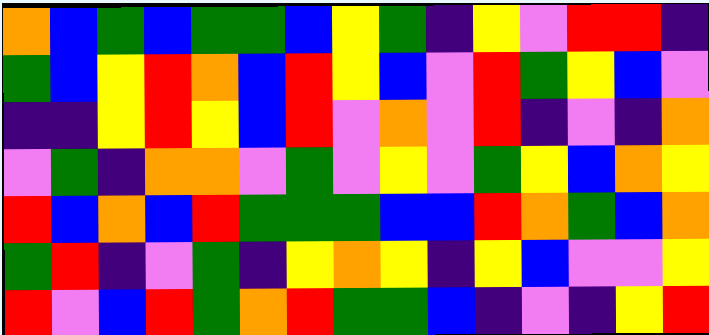[["orange", "blue", "green", "blue", "green", "green", "blue", "yellow", "green", "indigo", "yellow", "violet", "red", "red", "indigo"], ["green", "blue", "yellow", "red", "orange", "blue", "red", "yellow", "blue", "violet", "red", "green", "yellow", "blue", "violet"], ["indigo", "indigo", "yellow", "red", "yellow", "blue", "red", "violet", "orange", "violet", "red", "indigo", "violet", "indigo", "orange"], ["violet", "green", "indigo", "orange", "orange", "violet", "green", "violet", "yellow", "violet", "green", "yellow", "blue", "orange", "yellow"], ["red", "blue", "orange", "blue", "red", "green", "green", "green", "blue", "blue", "red", "orange", "green", "blue", "orange"], ["green", "red", "indigo", "violet", "green", "indigo", "yellow", "orange", "yellow", "indigo", "yellow", "blue", "violet", "violet", "yellow"], ["red", "violet", "blue", "red", "green", "orange", "red", "green", "green", "blue", "indigo", "violet", "indigo", "yellow", "red"]]